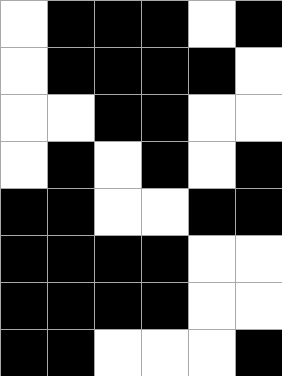[["white", "black", "black", "black", "white", "black"], ["white", "black", "black", "black", "black", "white"], ["white", "white", "black", "black", "white", "white"], ["white", "black", "white", "black", "white", "black"], ["black", "black", "white", "white", "black", "black"], ["black", "black", "black", "black", "white", "white"], ["black", "black", "black", "black", "white", "white"], ["black", "black", "white", "white", "white", "black"]]